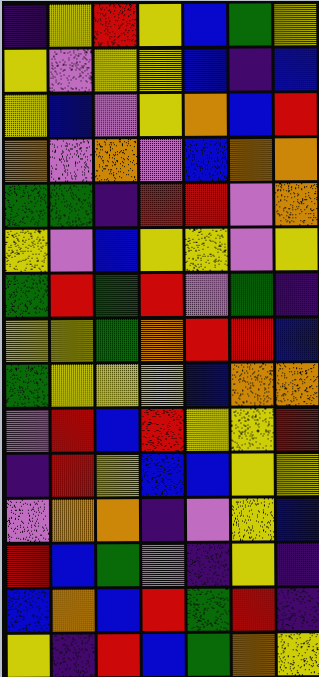[["indigo", "yellow", "red", "yellow", "blue", "green", "yellow"], ["yellow", "violet", "yellow", "yellow", "blue", "indigo", "blue"], ["yellow", "blue", "violet", "yellow", "orange", "blue", "red"], ["orange", "violet", "orange", "violet", "blue", "orange", "orange"], ["green", "green", "indigo", "red", "red", "violet", "orange"], ["yellow", "violet", "blue", "yellow", "yellow", "violet", "yellow"], ["green", "red", "green", "red", "violet", "green", "indigo"], ["yellow", "yellow", "green", "orange", "red", "red", "blue"], ["green", "yellow", "yellow", "yellow", "blue", "orange", "orange"], ["violet", "red", "blue", "red", "yellow", "yellow", "red"], ["indigo", "red", "yellow", "blue", "blue", "yellow", "yellow"], ["violet", "orange", "orange", "indigo", "violet", "yellow", "blue"], ["red", "blue", "green", "violet", "indigo", "yellow", "indigo"], ["blue", "orange", "blue", "red", "green", "red", "indigo"], ["yellow", "indigo", "red", "blue", "green", "orange", "yellow"]]